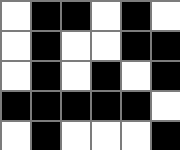[["white", "black", "black", "white", "black", "white"], ["white", "black", "white", "white", "black", "black"], ["white", "black", "white", "black", "white", "black"], ["black", "black", "black", "black", "black", "white"], ["white", "black", "white", "white", "white", "black"]]